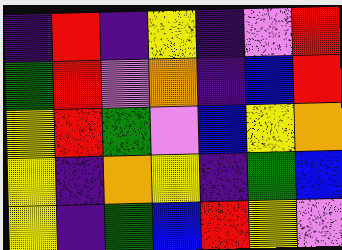[["indigo", "red", "indigo", "yellow", "indigo", "violet", "red"], ["green", "red", "violet", "orange", "indigo", "blue", "red"], ["yellow", "red", "green", "violet", "blue", "yellow", "orange"], ["yellow", "indigo", "orange", "yellow", "indigo", "green", "blue"], ["yellow", "indigo", "green", "blue", "red", "yellow", "violet"]]